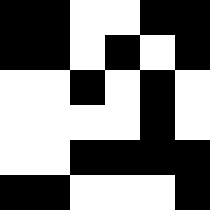[["black", "black", "white", "white", "black", "black"], ["black", "black", "white", "black", "white", "black"], ["white", "white", "black", "white", "black", "white"], ["white", "white", "white", "white", "black", "white"], ["white", "white", "black", "black", "black", "black"], ["black", "black", "white", "white", "white", "black"]]